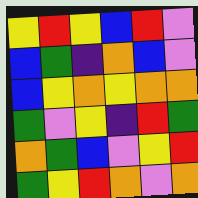[["yellow", "red", "yellow", "blue", "red", "violet"], ["blue", "green", "indigo", "orange", "blue", "violet"], ["blue", "yellow", "orange", "yellow", "orange", "orange"], ["green", "violet", "yellow", "indigo", "red", "green"], ["orange", "green", "blue", "violet", "yellow", "red"], ["green", "yellow", "red", "orange", "violet", "orange"]]